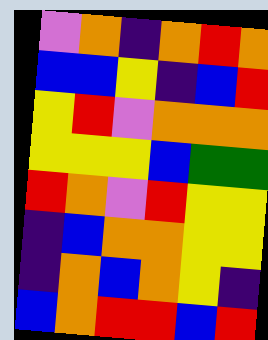[["violet", "orange", "indigo", "orange", "red", "orange"], ["blue", "blue", "yellow", "indigo", "blue", "red"], ["yellow", "red", "violet", "orange", "orange", "orange"], ["yellow", "yellow", "yellow", "blue", "green", "green"], ["red", "orange", "violet", "red", "yellow", "yellow"], ["indigo", "blue", "orange", "orange", "yellow", "yellow"], ["indigo", "orange", "blue", "orange", "yellow", "indigo"], ["blue", "orange", "red", "red", "blue", "red"]]